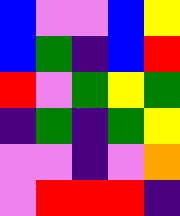[["blue", "violet", "violet", "blue", "yellow"], ["blue", "green", "indigo", "blue", "red"], ["red", "violet", "green", "yellow", "green"], ["indigo", "green", "indigo", "green", "yellow"], ["violet", "violet", "indigo", "violet", "orange"], ["violet", "red", "red", "red", "indigo"]]